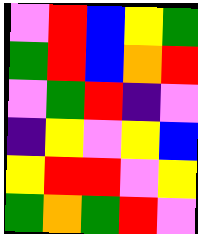[["violet", "red", "blue", "yellow", "green"], ["green", "red", "blue", "orange", "red"], ["violet", "green", "red", "indigo", "violet"], ["indigo", "yellow", "violet", "yellow", "blue"], ["yellow", "red", "red", "violet", "yellow"], ["green", "orange", "green", "red", "violet"]]